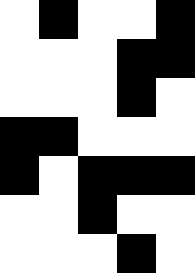[["white", "black", "white", "white", "black"], ["white", "white", "white", "black", "black"], ["white", "white", "white", "black", "white"], ["black", "black", "white", "white", "white"], ["black", "white", "black", "black", "black"], ["white", "white", "black", "white", "white"], ["white", "white", "white", "black", "white"]]